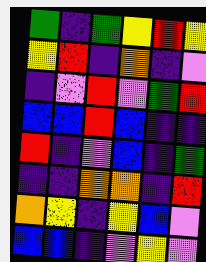[["green", "indigo", "green", "yellow", "red", "yellow"], ["yellow", "red", "indigo", "orange", "indigo", "violet"], ["indigo", "violet", "red", "violet", "green", "red"], ["blue", "blue", "red", "blue", "indigo", "indigo"], ["red", "indigo", "violet", "blue", "indigo", "green"], ["indigo", "indigo", "orange", "orange", "indigo", "red"], ["orange", "yellow", "indigo", "yellow", "blue", "violet"], ["blue", "blue", "indigo", "violet", "yellow", "violet"]]